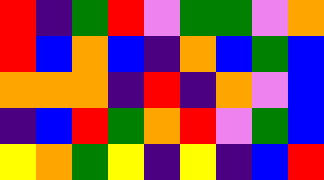[["red", "indigo", "green", "red", "violet", "green", "green", "violet", "orange"], ["red", "blue", "orange", "blue", "indigo", "orange", "blue", "green", "blue"], ["orange", "orange", "orange", "indigo", "red", "indigo", "orange", "violet", "blue"], ["indigo", "blue", "red", "green", "orange", "red", "violet", "green", "blue"], ["yellow", "orange", "green", "yellow", "indigo", "yellow", "indigo", "blue", "red"]]